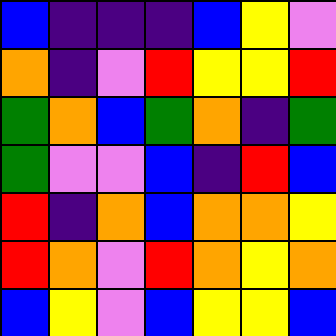[["blue", "indigo", "indigo", "indigo", "blue", "yellow", "violet"], ["orange", "indigo", "violet", "red", "yellow", "yellow", "red"], ["green", "orange", "blue", "green", "orange", "indigo", "green"], ["green", "violet", "violet", "blue", "indigo", "red", "blue"], ["red", "indigo", "orange", "blue", "orange", "orange", "yellow"], ["red", "orange", "violet", "red", "orange", "yellow", "orange"], ["blue", "yellow", "violet", "blue", "yellow", "yellow", "blue"]]